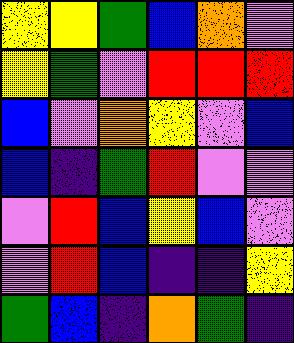[["yellow", "yellow", "green", "blue", "orange", "violet"], ["yellow", "green", "violet", "red", "red", "red"], ["blue", "violet", "orange", "yellow", "violet", "blue"], ["blue", "indigo", "green", "red", "violet", "violet"], ["violet", "red", "blue", "yellow", "blue", "violet"], ["violet", "red", "blue", "indigo", "indigo", "yellow"], ["green", "blue", "indigo", "orange", "green", "indigo"]]